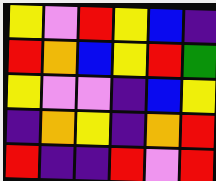[["yellow", "violet", "red", "yellow", "blue", "indigo"], ["red", "orange", "blue", "yellow", "red", "green"], ["yellow", "violet", "violet", "indigo", "blue", "yellow"], ["indigo", "orange", "yellow", "indigo", "orange", "red"], ["red", "indigo", "indigo", "red", "violet", "red"]]